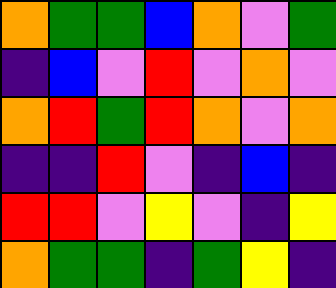[["orange", "green", "green", "blue", "orange", "violet", "green"], ["indigo", "blue", "violet", "red", "violet", "orange", "violet"], ["orange", "red", "green", "red", "orange", "violet", "orange"], ["indigo", "indigo", "red", "violet", "indigo", "blue", "indigo"], ["red", "red", "violet", "yellow", "violet", "indigo", "yellow"], ["orange", "green", "green", "indigo", "green", "yellow", "indigo"]]